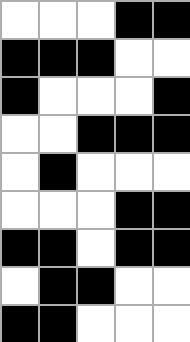[["white", "white", "white", "black", "black"], ["black", "black", "black", "white", "white"], ["black", "white", "white", "white", "black"], ["white", "white", "black", "black", "black"], ["white", "black", "white", "white", "white"], ["white", "white", "white", "black", "black"], ["black", "black", "white", "black", "black"], ["white", "black", "black", "white", "white"], ["black", "black", "white", "white", "white"]]